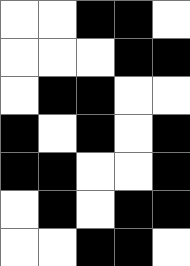[["white", "white", "black", "black", "white"], ["white", "white", "white", "black", "black"], ["white", "black", "black", "white", "white"], ["black", "white", "black", "white", "black"], ["black", "black", "white", "white", "black"], ["white", "black", "white", "black", "black"], ["white", "white", "black", "black", "white"]]